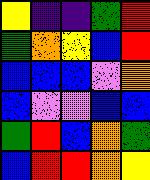[["yellow", "indigo", "indigo", "green", "red"], ["green", "orange", "yellow", "blue", "red"], ["blue", "blue", "blue", "violet", "orange"], ["blue", "violet", "violet", "blue", "blue"], ["green", "red", "blue", "orange", "green"], ["blue", "red", "red", "orange", "yellow"]]